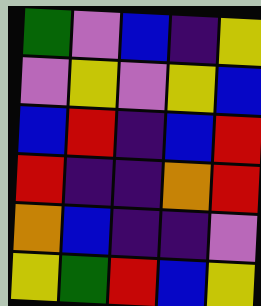[["green", "violet", "blue", "indigo", "yellow"], ["violet", "yellow", "violet", "yellow", "blue"], ["blue", "red", "indigo", "blue", "red"], ["red", "indigo", "indigo", "orange", "red"], ["orange", "blue", "indigo", "indigo", "violet"], ["yellow", "green", "red", "blue", "yellow"]]